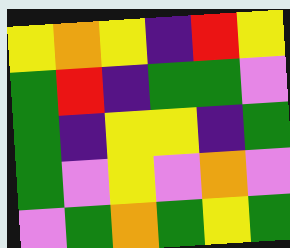[["yellow", "orange", "yellow", "indigo", "red", "yellow"], ["green", "red", "indigo", "green", "green", "violet"], ["green", "indigo", "yellow", "yellow", "indigo", "green"], ["green", "violet", "yellow", "violet", "orange", "violet"], ["violet", "green", "orange", "green", "yellow", "green"]]